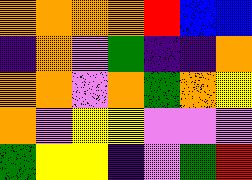[["orange", "orange", "orange", "orange", "red", "blue", "blue"], ["indigo", "orange", "violet", "green", "indigo", "indigo", "orange"], ["orange", "orange", "violet", "orange", "green", "orange", "yellow"], ["orange", "violet", "yellow", "yellow", "violet", "violet", "violet"], ["green", "yellow", "yellow", "indigo", "violet", "green", "red"]]